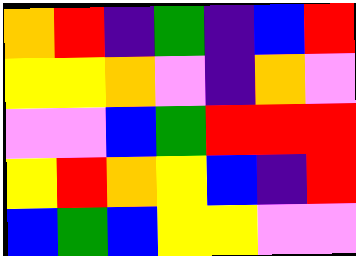[["orange", "red", "indigo", "green", "indigo", "blue", "red"], ["yellow", "yellow", "orange", "violet", "indigo", "orange", "violet"], ["violet", "violet", "blue", "green", "red", "red", "red"], ["yellow", "red", "orange", "yellow", "blue", "indigo", "red"], ["blue", "green", "blue", "yellow", "yellow", "violet", "violet"]]